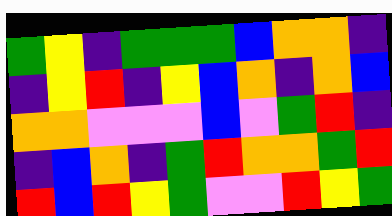[["green", "yellow", "indigo", "green", "green", "green", "blue", "orange", "orange", "indigo"], ["indigo", "yellow", "red", "indigo", "yellow", "blue", "orange", "indigo", "orange", "blue"], ["orange", "orange", "violet", "violet", "violet", "blue", "violet", "green", "red", "indigo"], ["indigo", "blue", "orange", "indigo", "green", "red", "orange", "orange", "green", "red"], ["red", "blue", "red", "yellow", "green", "violet", "violet", "red", "yellow", "green"]]